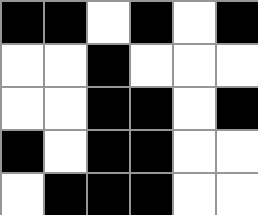[["black", "black", "white", "black", "white", "black"], ["white", "white", "black", "white", "white", "white"], ["white", "white", "black", "black", "white", "black"], ["black", "white", "black", "black", "white", "white"], ["white", "black", "black", "black", "white", "white"]]